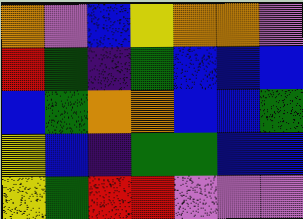[["orange", "violet", "blue", "yellow", "orange", "orange", "violet"], ["red", "green", "indigo", "green", "blue", "blue", "blue"], ["blue", "green", "orange", "orange", "blue", "blue", "green"], ["yellow", "blue", "indigo", "green", "green", "blue", "blue"], ["yellow", "green", "red", "red", "violet", "violet", "violet"]]